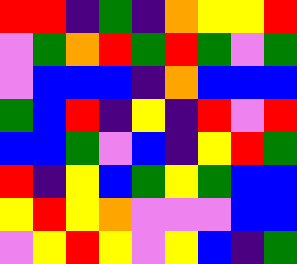[["red", "red", "indigo", "green", "indigo", "orange", "yellow", "yellow", "red"], ["violet", "green", "orange", "red", "green", "red", "green", "violet", "green"], ["violet", "blue", "blue", "blue", "indigo", "orange", "blue", "blue", "blue"], ["green", "blue", "red", "indigo", "yellow", "indigo", "red", "violet", "red"], ["blue", "blue", "green", "violet", "blue", "indigo", "yellow", "red", "green"], ["red", "indigo", "yellow", "blue", "green", "yellow", "green", "blue", "blue"], ["yellow", "red", "yellow", "orange", "violet", "violet", "violet", "blue", "blue"], ["violet", "yellow", "red", "yellow", "violet", "yellow", "blue", "indigo", "green"]]